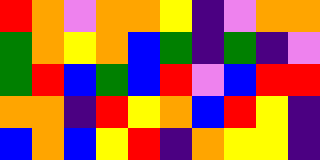[["red", "orange", "violet", "orange", "orange", "yellow", "indigo", "violet", "orange", "orange"], ["green", "orange", "yellow", "orange", "blue", "green", "indigo", "green", "indigo", "violet"], ["green", "red", "blue", "green", "blue", "red", "violet", "blue", "red", "red"], ["orange", "orange", "indigo", "red", "yellow", "orange", "blue", "red", "yellow", "indigo"], ["blue", "orange", "blue", "yellow", "red", "indigo", "orange", "yellow", "yellow", "indigo"]]